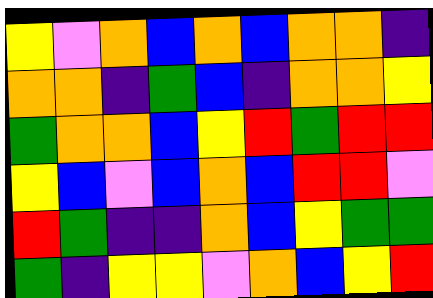[["yellow", "violet", "orange", "blue", "orange", "blue", "orange", "orange", "indigo"], ["orange", "orange", "indigo", "green", "blue", "indigo", "orange", "orange", "yellow"], ["green", "orange", "orange", "blue", "yellow", "red", "green", "red", "red"], ["yellow", "blue", "violet", "blue", "orange", "blue", "red", "red", "violet"], ["red", "green", "indigo", "indigo", "orange", "blue", "yellow", "green", "green"], ["green", "indigo", "yellow", "yellow", "violet", "orange", "blue", "yellow", "red"]]